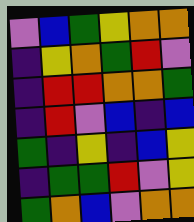[["violet", "blue", "green", "yellow", "orange", "orange"], ["indigo", "yellow", "orange", "green", "red", "violet"], ["indigo", "red", "red", "orange", "orange", "green"], ["indigo", "red", "violet", "blue", "indigo", "blue"], ["green", "indigo", "yellow", "indigo", "blue", "yellow"], ["indigo", "green", "green", "red", "violet", "yellow"], ["green", "orange", "blue", "violet", "orange", "orange"]]